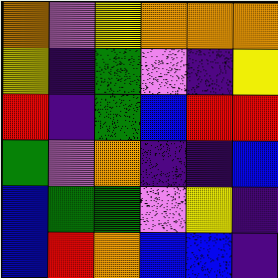[["orange", "violet", "yellow", "orange", "orange", "orange"], ["yellow", "indigo", "green", "violet", "indigo", "yellow"], ["red", "indigo", "green", "blue", "red", "red"], ["green", "violet", "orange", "indigo", "indigo", "blue"], ["blue", "green", "green", "violet", "yellow", "indigo"], ["blue", "red", "orange", "blue", "blue", "indigo"]]